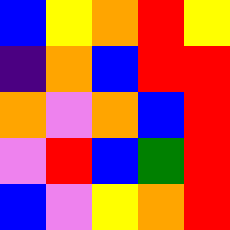[["blue", "yellow", "orange", "red", "yellow"], ["indigo", "orange", "blue", "red", "red"], ["orange", "violet", "orange", "blue", "red"], ["violet", "red", "blue", "green", "red"], ["blue", "violet", "yellow", "orange", "red"]]